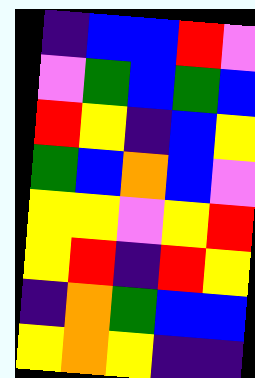[["indigo", "blue", "blue", "red", "violet"], ["violet", "green", "blue", "green", "blue"], ["red", "yellow", "indigo", "blue", "yellow"], ["green", "blue", "orange", "blue", "violet"], ["yellow", "yellow", "violet", "yellow", "red"], ["yellow", "red", "indigo", "red", "yellow"], ["indigo", "orange", "green", "blue", "blue"], ["yellow", "orange", "yellow", "indigo", "indigo"]]